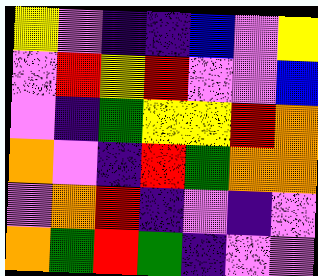[["yellow", "violet", "indigo", "indigo", "blue", "violet", "yellow"], ["violet", "red", "yellow", "red", "violet", "violet", "blue"], ["violet", "indigo", "green", "yellow", "yellow", "red", "orange"], ["orange", "violet", "indigo", "red", "green", "orange", "orange"], ["violet", "orange", "red", "indigo", "violet", "indigo", "violet"], ["orange", "green", "red", "green", "indigo", "violet", "violet"]]